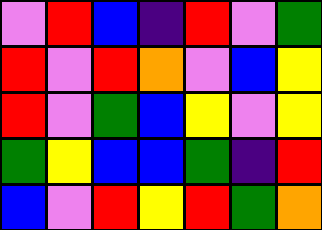[["violet", "red", "blue", "indigo", "red", "violet", "green"], ["red", "violet", "red", "orange", "violet", "blue", "yellow"], ["red", "violet", "green", "blue", "yellow", "violet", "yellow"], ["green", "yellow", "blue", "blue", "green", "indigo", "red"], ["blue", "violet", "red", "yellow", "red", "green", "orange"]]